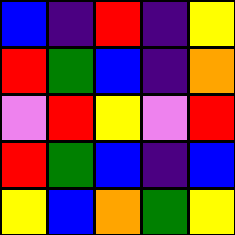[["blue", "indigo", "red", "indigo", "yellow"], ["red", "green", "blue", "indigo", "orange"], ["violet", "red", "yellow", "violet", "red"], ["red", "green", "blue", "indigo", "blue"], ["yellow", "blue", "orange", "green", "yellow"]]